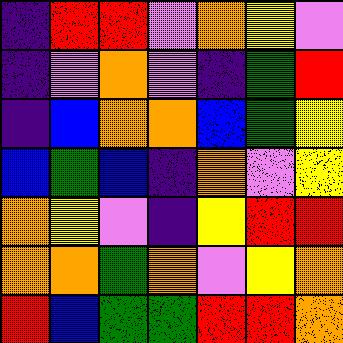[["indigo", "red", "red", "violet", "orange", "yellow", "violet"], ["indigo", "violet", "orange", "violet", "indigo", "green", "red"], ["indigo", "blue", "orange", "orange", "blue", "green", "yellow"], ["blue", "green", "blue", "indigo", "orange", "violet", "yellow"], ["orange", "yellow", "violet", "indigo", "yellow", "red", "red"], ["orange", "orange", "green", "orange", "violet", "yellow", "orange"], ["red", "blue", "green", "green", "red", "red", "orange"]]